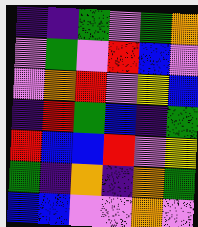[["indigo", "indigo", "green", "violet", "green", "orange"], ["violet", "green", "violet", "red", "blue", "violet"], ["violet", "orange", "red", "violet", "yellow", "blue"], ["indigo", "red", "green", "blue", "indigo", "green"], ["red", "blue", "blue", "red", "violet", "yellow"], ["green", "indigo", "orange", "indigo", "orange", "green"], ["blue", "blue", "violet", "violet", "orange", "violet"]]